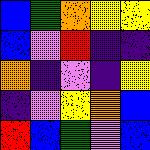[["blue", "green", "orange", "yellow", "yellow"], ["blue", "violet", "red", "indigo", "indigo"], ["orange", "indigo", "violet", "indigo", "yellow"], ["indigo", "violet", "yellow", "orange", "blue"], ["red", "blue", "green", "violet", "blue"]]